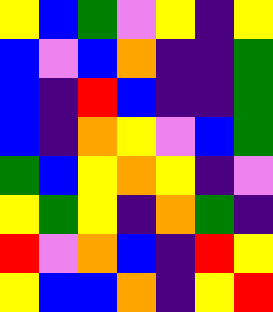[["yellow", "blue", "green", "violet", "yellow", "indigo", "yellow"], ["blue", "violet", "blue", "orange", "indigo", "indigo", "green"], ["blue", "indigo", "red", "blue", "indigo", "indigo", "green"], ["blue", "indigo", "orange", "yellow", "violet", "blue", "green"], ["green", "blue", "yellow", "orange", "yellow", "indigo", "violet"], ["yellow", "green", "yellow", "indigo", "orange", "green", "indigo"], ["red", "violet", "orange", "blue", "indigo", "red", "yellow"], ["yellow", "blue", "blue", "orange", "indigo", "yellow", "red"]]